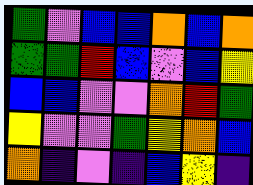[["green", "violet", "blue", "blue", "orange", "blue", "orange"], ["green", "green", "red", "blue", "violet", "blue", "yellow"], ["blue", "blue", "violet", "violet", "orange", "red", "green"], ["yellow", "violet", "violet", "green", "yellow", "orange", "blue"], ["orange", "indigo", "violet", "indigo", "blue", "yellow", "indigo"]]